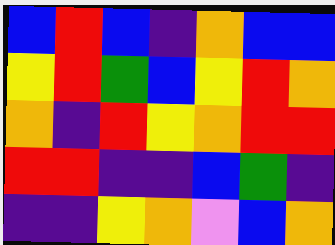[["blue", "red", "blue", "indigo", "orange", "blue", "blue"], ["yellow", "red", "green", "blue", "yellow", "red", "orange"], ["orange", "indigo", "red", "yellow", "orange", "red", "red"], ["red", "red", "indigo", "indigo", "blue", "green", "indigo"], ["indigo", "indigo", "yellow", "orange", "violet", "blue", "orange"]]